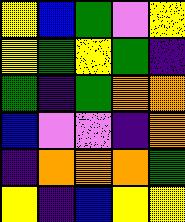[["yellow", "blue", "green", "violet", "yellow"], ["yellow", "green", "yellow", "green", "indigo"], ["green", "indigo", "green", "orange", "orange"], ["blue", "violet", "violet", "indigo", "orange"], ["indigo", "orange", "orange", "orange", "green"], ["yellow", "indigo", "blue", "yellow", "yellow"]]